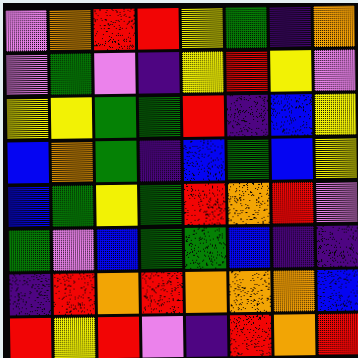[["violet", "orange", "red", "red", "yellow", "green", "indigo", "orange"], ["violet", "green", "violet", "indigo", "yellow", "red", "yellow", "violet"], ["yellow", "yellow", "green", "green", "red", "indigo", "blue", "yellow"], ["blue", "orange", "green", "indigo", "blue", "green", "blue", "yellow"], ["blue", "green", "yellow", "green", "red", "orange", "red", "violet"], ["green", "violet", "blue", "green", "green", "blue", "indigo", "indigo"], ["indigo", "red", "orange", "red", "orange", "orange", "orange", "blue"], ["red", "yellow", "red", "violet", "indigo", "red", "orange", "red"]]